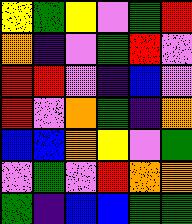[["yellow", "green", "yellow", "violet", "green", "red"], ["orange", "indigo", "violet", "green", "red", "violet"], ["red", "red", "violet", "indigo", "blue", "violet"], ["red", "violet", "orange", "green", "indigo", "orange"], ["blue", "blue", "orange", "yellow", "violet", "green"], ["violet", "green", "violet", "red", "orange", "orange"], ["green", "indigo", "blue", "blue", "green", "green"]]